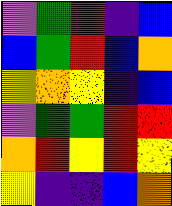[["violet", "green", "red", "indigo", "blue"], ["blue", "green", "red", "blue", "orange"], ["yellow", "orange", "yellow", "indigo", "blue"], ["violet", "green", "green", "red", "red"], ["orange", "red", "yellow", "red", "yellow"], ["yellow", "indigo", "indigo", "blue", "orange"]]